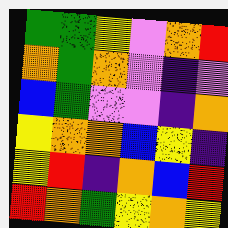[["green", "green", "yellow", "violet", "orange", "red"], ["orange", "green", "orange", "violet", "indigo", "violet"], ["blue", "green", "violet", "violet", "indigo", "orange"], ["yellow", "orange", "orange", "blue", "yellow", "indigo"], ["yellow", "red", "indigo", "orange", "blue", "red"], ["red", "orange", "green", "yellow", "orange", "yellow"]]